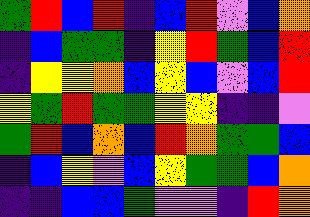[["green", "red", "blue", "red", "indigo", "blue", "red", "violet", "blue", "orange"], ["indigo", "blue", "green", "green", "indigo", "yellow", "red", "green", "blue", "red"], ["indigo", "yellow", "yellow", "orange", "blue", "yellow", "blue", "violet", "blue", "red"], ["yellow", "green", "red", "green", "green", "yellow", "yellow", "indigo", "indigo", "violet"], ["green", "red", "blue", "orange", "blue", "red", "orange", "green", "green", "blue"], ["indigo", "blue", "yellow", "violet", "blue", "yellow", "green", "green", "blue", "orange"], ["indigo", "indigo", "blue", "blue", "green", "violet", "violet", "indigo", "red", "orange"]]